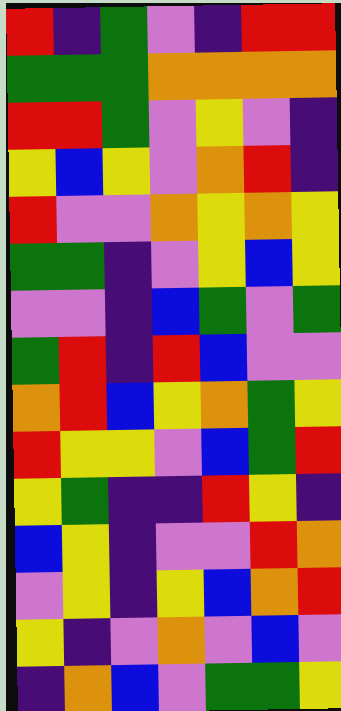[["red", "indigo", "green", "violet", "indigo", "red", "red"], ["green", "green", "green", "orange", "orange", "orange", "orange"], ["red", "red", "green", "violet", "yellow", "violet", "indigo"], ["yellow", "blue", "yellow", "violet", "orange", "red", "indigo"], ["red", "violet", "violet", "orange", "yellow", "orange", "yellow"], ["green", "green", "indigo", "violet", "yellow", "blue", "yellow"], ["violet", "violet", "indigo", "blue", "green", "violet", "green"], ["green", "red", "indigo", "red", "blue", "violet", "violet"], ["orange", "red", "blue", "yellow", "orange", "green", "yellow"], ["red", "yellow", "yellow", "violet", "blue", "green", "red"], ["yellow", "green", "indigo", "indigo", "red", "yellow", "indigo"], ["blue", "yellow", "indigo", "violet", "violet", "red", "orange"], ["violet", "yellow", "indigo", "yellow", "blue", "orange", "red"], ["yellow", "indigo", "violet", "orange", "violet", "blue", "violet"], ["indigo", "orange", "blue", "violet", "green", "green", "yellow"]]